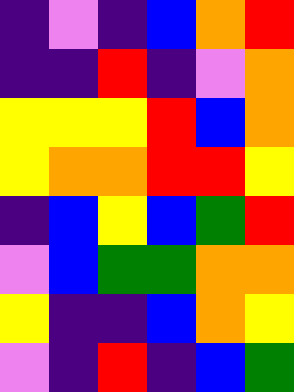[["indigo", "violet", "indigo", "blue", "orange", "red"], ["indigo", "indigo", "red", "indigo", "violet", "orange"], ["yellow", "yellow", "yellow", "red", "blue", "orange"], ["yellow", "orange", "orange", "red", "red", "yellow"], ["indigo", "blue", "yellow", "blue", "green", "red"], ["violet", "blue", "green", "green", "orange", "orange"], ["yellow", "indigo", "indigo", "blue", "orange", "yellow"], ["violet", "indigo", "red", "indigo", "blue", "green"]]